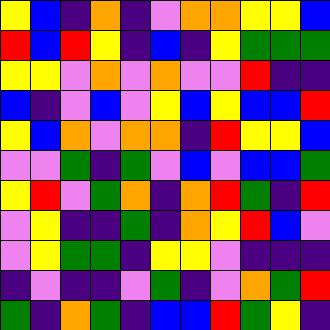[["yellow", "blue", "indigo", "orange", "indigo", "violet", "orange", "orange", "yellow", "yellow", "blue"], ["red", "blue", "red", "yellow", "indigo", "blue", "indigo", "yellow", "green", "green", "green"], ["yellow", "yellow", "violet", "orange", "violet", "orange", "violet", "violet", "red", "indigo", "indigo"], ["blue", "indigo", "violet", "blue", "violet", "yellow", "blue", "yellow", "blue", "blue", "red"], ["yellow", "blue", "orange", "violet", "orange", "orange", "indigo", "red", "yellow", "yellow", "blue"], ["violet", "violet", "green", "indigo", "green", "violet", "blue", "violet", "blue", "blue", "green"], ["yellow", "red", "violet", "green", "orange", "indigo", "orange", "red", "green", "indigo", "red"], ["violet", "yellow", "indigo", "indigo", "green", "indigo", "orange", "yellow", "red", "blue", "violet"], ["violet", "yellow", "green", "green", "indigo", "yellow", "yellow", "violet", "indigo", "indigo", "indigo"], ["indigo", "violet", "indigo", "indigo", "violet", "green", "indigo", "violet", "orange", "green", "red"], ["green", "indigo", "orange", "green", "indigo", "blue", "blue", "red", "green", "yellow", "indigo"]]